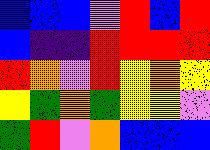[["blue", "blue", "blue", "violet", "red", "blue", "red"], ["blue", "indigo", "indigo", "red", "red", "red", "red"], ["red", "orange", "violet", "red", "yellow", "orange", "yellow"], ["yellow", "green", "orange", "green", "yellow", "yellow", "violet"], ["green", "red", "violet", "orange", "blue", "blue", "blue"]]